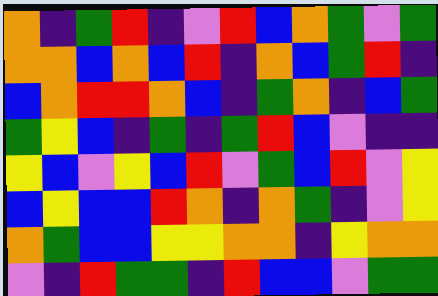[["orange", "indigo", "green", "red", "indigo", "violet", "red", "blue", "orange", "green", "violet", "green"], ["orange", "orange", "blue", "orange", "blue", "red", "indigo", "orange", "blue", "green", "red", "indigo"], ["blue", "orange", "red", "red", "orange", "blue", "indigo", "green", "orange", "indigo", "blue", "green"], ["green", "yellow", "blue", "indigo", "green", "indigo", "green", "red", "blue", "violet", "indigo", "indigo"], ["yellow", "blue", "violet", "yellow", "blue", "red", "violet", "green", "blue", "red", "violet", "yellow"], ["blue", "yellow", "blue", "blue", "red", "orange", "indigo", "orange", "green", "indigo", "violet", "yellow"], ["orange", "green", "blue", "blue", "yellow", "yellow", "orange", "orange", "indigo", "yellow", "orange", "orange"], ["violet", "indigo", "red", "green", "green", "indigo", "red", "blue", "blue", "violet", "green", "green"]]